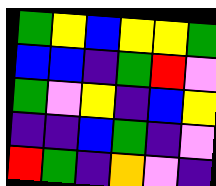[["green", "yellow", "blue", "yellow", "yellow", "green"], ["blue", "blue", "indigo", "green", "red", "violet"], ["green", "violet", "yellow", "indigo", "blue", "yellow"], ["indigo", "indigo", "blue", "green", "indigo", "violet"], ["red", "green", "indigo", "orange", "violet", "indigo"]]